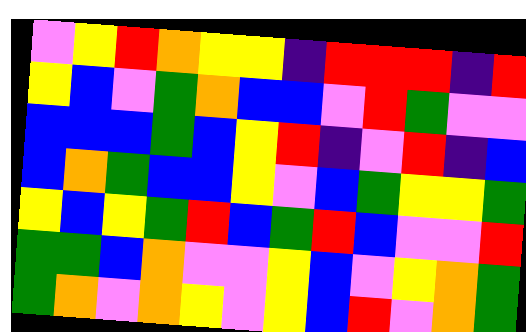[["violet", "yellow", "red", "orange", "yellow", "yellow", "indigo", "red", "red", "red", "indigo", "red"], ["yellow", "blue", "violet", "green", "orange", "blue", "blue", "violet", "red", "green", "violet", "violet"], ["blue", "blue", "blue", "green", "blue", "yellow", "red", "indigo", "violet", "red", "indigo", "blue"], ["blue", "orange", "green", "blue", "blue", "yellow", "violet", "blue", "green", "yellow", "yellow", "green"], ["yellow", "blue", "yellow", "green", "red", "blue", "green", "red", "blue", "violet", "violet", "red"], ["green", "green", "blue", "orange", "violet", "violet", "yellow", "blue", "violet", "yellow", "orange", "green"], ["green", "orange", "violet", "orange", "yellow", "violet", "yellow", "blue", "red", "violet", "orange", "green"]]